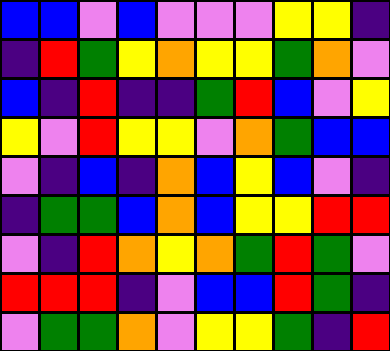[["blue", "blue", "violet", "blue", "violet", "violet", "violet", "yellow", "yellow", "indigo"], ["indigo", "red", "green", "yellow", "orange", "yellow", "yellow", "green", "orange", "violet"], ["blue", "indigo", "red", "indigo", "indigo", "green", "red", "blue", "violet", "yellow"], ["yellow", "violet", "red", "yellow", "yellow", "violet", "orange", "green", "blue", "blue"], ["violet", "indigo", "blue", "indigo", "orange", "blue", "yellow", "blue", "violet", "indigo"], ["indigo", "green", "green", "blue", "orange", "blue", "yellow", "yellow", "red", "red"], ["violet", "indigo", "red", "orange", "yellow", "orange", "green", "red", "green", "violet"], ["red", "red", "red", "indigo", "violet", "blue", "blue", "red", "green", "indigo"], ["violet", "green", "green", "orange", "violet", "yellow", "yellow", "green", "indigo", "red"]]